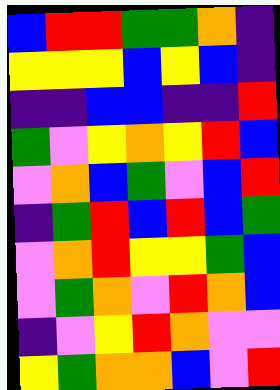[["blue", "red", "red", "green", "green", "orange", "indigo"], ["yellow", "yellow", "yellow", "blue", "yellow", "blue", "indigo"], ["indigo", "indigo", "blue", "blue", "indigo", "indigo", "red"], ["green", "violet", "yellow", "orange", "yellow", "red", "blue"], ["violet", "orange", "blue", "green", "violet", "blue", "red"], ["indigo", "green", "red", "blue", "red", "blue", "green"], ["violet", "orange", "red", "yellow", "yellow", "green", "blue"], ["violet", "green", "orange", "violet", "red", "orange", "blue"], ["indigo", "violet", "yellow", "red", "orange", "violet", "violet"], ["yellow", "green", "orange", "orange", "blue", "violet", "red"]]